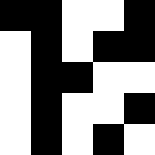[["black", "black", "white", "white", "black"], ["white", "black", "white", "black", "black"], ["white", "black", "black", "white", "white"], ["white", "black", "white", "white", "black"], ["white", "black", "white", "black", "white"]]